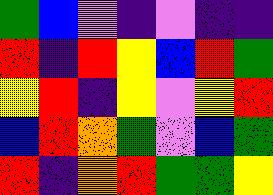[["green", "blue", "violet", "indigo", "violet", "indigo", "indigo"], ["red", "indigo", "red", "yellow", "blue", "red", "green"], ["yellow", "red", "indigo", "yellow", "violet", "yellow", "red"], ["blue", "red", "orange", "green", "violet", "blue", "green"], ["red", "indigo", "orange", "red", "green", "green", "yellow"]]